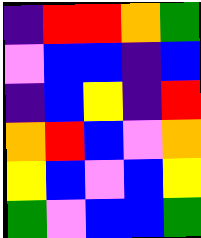[["indigo", "red", "red", "orange", "green"], ["violet", "blue", "blue", "indigo", "blue"], ["indigo", "blue", "yellow", "indigo", "red"], ["orange", "red", "blue", "violet", "orange"], ["yellow", "blue", "violet", "blue", "yellow"], ["green", "violet", "blue", "blue", "green"]]